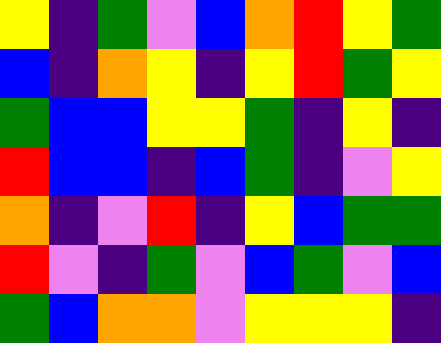[["yellow", "indigo", "green", "violet", "blue", "orange", "red", "yellow", "green"], ["blue", "indigo", "orange", "yellow", "indigo", "yellow", "red", "green", "yellow"], ["green", "blue", "blue", "yellow", "yellow", "green", "indigo", "yellow", "indigo"], ["red", "blue", "blue", "indigo", "blue", "green", "indigo", "violet", "yellow"], ["orange", "indigo", "violet", "red", "indigo", "yellow", "blue", "green", "green"], ["red", "violet", "indigo", "green", "violet", "blue", "green", "violet", "blue"], ["green", "blue", "orange", "orange", "violet", "yellow", "yellow", "yellow", "indigo"]]